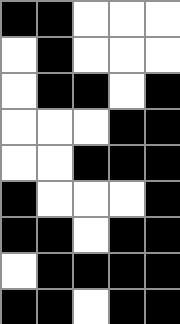[["black", "black", "white", "white", "white"], ["white", "black", "white", "white", "white"], ["white", "black", "black", "white", "black"], ["white", "white", "white", "black", "black"], ["white", "white", "black", "black", "black"], ["black", "white", "white", "white", "black"], ["black", "black", "white", "black", "black"], ["white", "black", "black", "black", "black"], ["black", "black", "white", "black", "black"]]